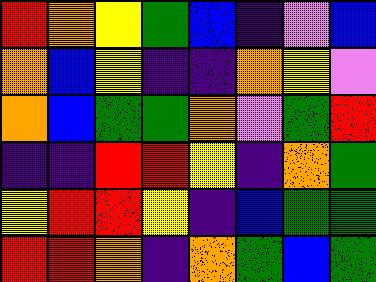[["red", "orange", "yellow", "green", "blue", "indigo", "violet", "blue"], ["orange", "blue", "yellow", "indigo", "indigo", "orange", "yellow", "violet"], ["orange", "blue", "green", "green", "orange", "violet", "green", "red"], ["indigo", "indigo", "red", "red", "yellow", "indigo", "orange", "green"], ["yellow", "red", "red", "yellow", "indigo", "blue", "green", "green"], ["red", "red", "orange", "indigo", "orange", "green", "blue", "green"]]